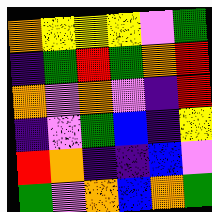[["orange", "yellow", "yellow", "yellow", "violet", "green"], ["indigo", "green", "red", "green", "orange", "red"], ["orange", "violet", "orange", "violet", "indigo", "red"], ["indigo", "violet", "green", "blue", "indigo", "yellow"], ["red", "orange", "indigo", "indigo", "blue", "violet"], ["green", "violet", "orange", "blue", "orange", "green"]]